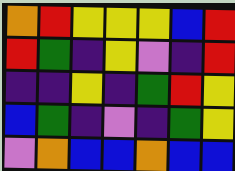[["orange", "red", "yellow", "yellow", "yellow", "blue", "red"], ["red", "green", "indigo", "yellow", "violet", "indigo", "red"], ["indigo", "indigo", "yellow", "indigo", "green", "red", "yellow"], ["blue", "green", "indigo", "violet", "indigo", "green", "yellow"], ["violet", "orange", "blue", "blue", "orange", "blue", "blue"]]